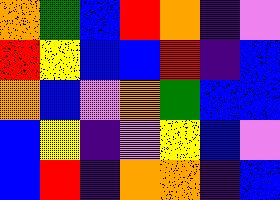[["orange", "green", "blue", "red", "orange", "indigo", "violet"], ["red", "yellow", "blue", "blue", "red", "indigo", "blue"], ["orange", "blue", "violet", "orange", "green", "blue", "blue"], ["blue", "yellow", "indigo", "violet", "yellow", "blue", "violet"], ["blue", "red", "indigo", "orange", "orange", "indigo", "blue"]]